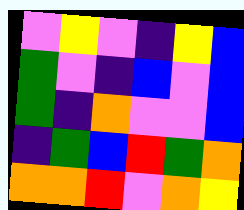[["violet", "yellow", "violet", "indigo", "yellow", "blue"], ["green", "violet", "indigo", "blue", "violet", "blue"], ["green", "indigo", "orange", "violet", "violet", "blue"], ["indigo", "green", "blue", "red", "green", "orange"], ["orange", "orange", "red", "violet", "orange", "yellow"]]